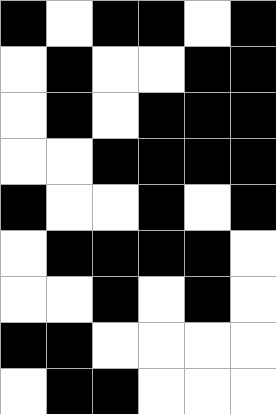[["black", "white", "black", "black", "white", "black"], ["white", "black", "white", "white", "black", "black"], ["white", "black", "white", "black", "black", "black"], ["white", "white", "black", "black", "black", "black"], ["black", "white", "white", "black", "white", "black"], ["white", "black", "black", "black", "black", "white"], ["white", "white", "black", "white", "black", "white"], ["black", "black", "white", "white", "white", "white"], ["white", "black", "black", "white", "white", "white"]]